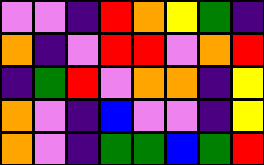[["violet", "violet", "indigo", "red", "orange", "yellow", "green", "indigo"], ["orange", "indigo", "violet", "red", "red", "violet", "orange", "red"], ["indigo", "green", "red", "violet", "orange", "orange", "indigo", "yellow"], ["orange", "violet", "indigo", "blue", "violet", "violet", "indigo", "yellow"], ["orange", "violet", "indigo", "green", "green", "blue", "green", "red"]]